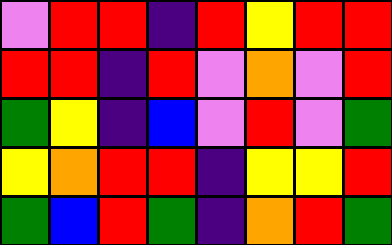[["violet", "red", "red", "indigo", "red", "yellow", "red", "red"], ["red", "red", "indigo", "red", "violet", "orange", "violet", "red"], ["green", "yellow", "indigo", "blue", "violet", "red", "violet", "green"], ["yellow", "orange", "red", "red", "indigo", "yellow", "yellow", "red"], ["green", "blue", "red", "green", "indigo", "orange", "red", "green"]]